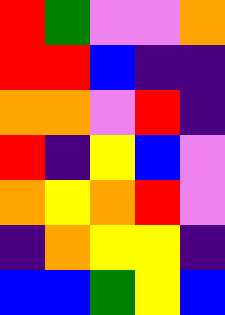[["red", "green", "violet", "violet", "orange"], ["red", "red", "blue", "indigo", "indigo"], ["orange", "orange", "violet", "red", "indigo"], ["red", "indigo", "yellow", "blue", "violet"], ["orange", "yellow", "orange", "red", "violet"], ["indigo", "orange", "yellow", "yellow", "indigo"], ["blue", "blue", "green", "yellow", "blue"]]